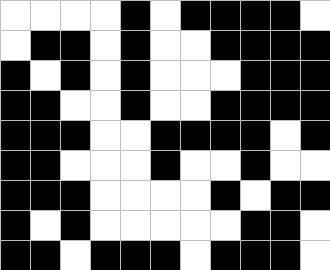[["white", "white", "white", "white", "black", "white", "black", "black", "black", "black", "white"], ["white", "black", "black", "white", "black", "white", "white", "black", "black", "black", "black"], ["black", "white", "black", "white", "black", "white", "white", "white", "black", "black", "black"], ["black", "black", "white", "white", "black", "white", "white", "black", "black", "black", "black"], ["black", "black", "black", "white", "white", "black", "black", "black", "black", "white", "black"], ["black", "black", "white", "white", "white", "black", "white", "white", "black", "white", "white"], ["black", "black", "black", "white", "white", "white", "white", "black", "white", "black", "black"], ["black", "white", "black", "white", "white", "white", "white", "white", "black", "black", "white"], ["black", "black", "white", "black", "black", "black", "white", "black", "black", "black", "white"]]